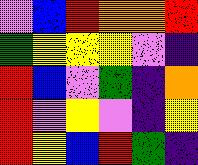[["violet", "blue", "red", "orange", "orange", "red"], ["green", "yellow", "yellow", "yellow", "violet", "indigo"], ["red", "blue", "violet", "green", "indigo", "orange"], ["red", "violet", "yellow", "violet", "indigo", "yellow"], ["red", "yellow", "blue", "red", "green", "indigo"]]